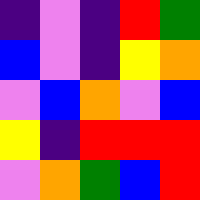[["indigo", "violet", "indigo", "red", "green"], ["blue", "violet", "indigo", "yellow", "orange"], ["violet", "blue", "orange", "violet", "blue"], ["yellow", "indigo", "red", "red", "red"], ["violet", "orange", "green", "blue", "red"]]